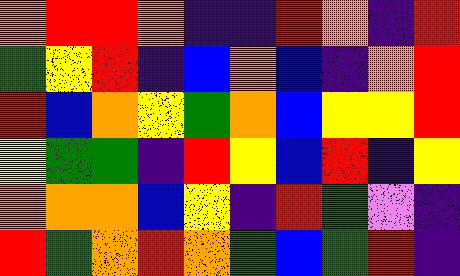[["orange", "red", "red", "orange", "indigo", "indigo", "red", "orange", "indigo", "red"], ["green", "yellow", "red", "indigo", "blue", "orange", "blue", "indigo", "orange", "red"], ["red", "blue", "orange", "yellow", "green", "orange", "blue", "yellow", "yellow", "red"], ["yellow", "green", "green", "indigo", "red", "yellow", "blue", "red", "indigo", "yellow"], ["orange", "orange", "orange", "blue", "yellow", "indigo", "red", "green", "violet", "indigo"], ["red", "green", "orange", "red", "orange", "green", "blue", "green", "red", "indigo"]]